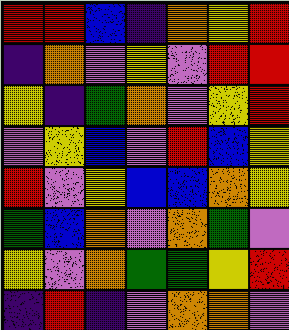[["red", "red", "blue", "indigo", "orange", "yellow", "red"], ["indigo", "orange", "violet", "yellow", "violet", "red", "red"], ["yellow", "indigo", "green", "orange", "violet", "yellow", "red"], ["violet", "yellow", "blue", "violet", "red", "blue", "yellow"], ["red", "violet", "yellow", "blue", "blue", "orange", "yellow"], ["green", "blue", "orange", "violet", "orange", "green", "violet"], ["yellow", "violet", "orange", "green", "green", "yellow", "red"], ["indigo", "red", "indigo", "violet", "orange", "orange", "violet"]]